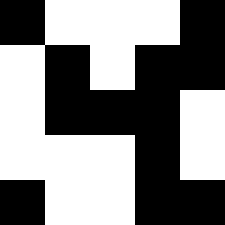[["black", "white", "white", "white", "black"], ["white", "black", "white", "black", "black"], ["white", "black", "black", "black", "white"], ["white", "white", "white", "black", "white"], ["black", "white", "white", "black", "black"]]